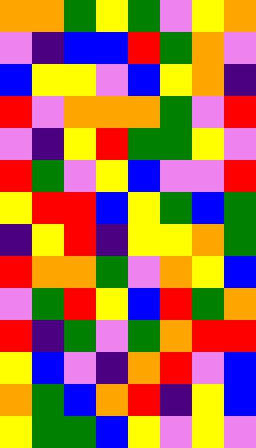[["orange", "orange", "green", "yellow", "green", "violet", "yellow", "orange"], ["violet", "indigo", "blue", "blue", "red", "green", "orange", "violet"], ["blue", "yellow", "yellow", "violet", "blue", "yellow", "orange", "indigo"], ["red", "violet", "orange", "orange", "orange", "green", "violet", "red"], ["violet", "indigo", "yellow", "red", "green", "green", "yellow", "violet"], ["red", "green", "violet", "yellow", "blue", "violet", "violet", "red"], ["yellow", "red", "red", "blue", "yellow", "green", "blue", "green"], ["indigo", "yellow", "red", "indigo", "yellow", "yellow", "orange", "green"], ["red", "orange", "orange", "green", "violet", "orange", "yellow", "blue"], ["violet", "green", "red", "yellow", "blue", "red", "green", "orange"], ["red", "indigo", "green", "violet", "green", "orange", "red", "red"], ["yellow", "blue", "violet", "indigo", "orange", "red", "violet", "blue"], ["orange", "green", "blue", "orange", "red", "indigo", "yellow", "blue"], ["yellow", "green", "green", "blue", "yellow", "violet", "yellow", "violet"]]